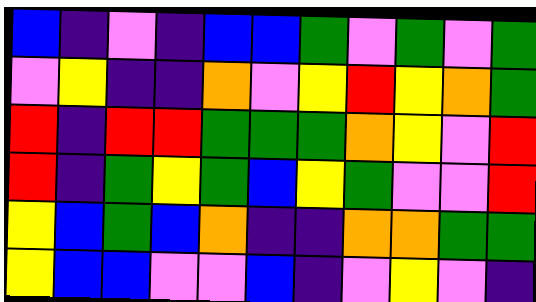[["blue", "indigo", "violet", "indigo", "blue", "blue", "green", "violet", "green", "violet", "green"], ["violet", "yellow", "indigo", "indigo", "orange", "violet", "yellow", "red", "yellow", "orange", "green"], ["red", "indigo", "red", "red", "green", "green", "green", "orange", "yellow", "violet", "red"], ["red", "indigo", "green", "yellow", "green", "blue", "yellow", "green", "violet", "violet", "red"], ["yellow", "blue", "green", "blue", "orange", "indigo", "indigo", "orange", "orange", "green", "green"], ["yellow", "blue", "blue", "violet", "violet", "blue", "indigo", "violet", "yellow", "violet", "indigo"]]